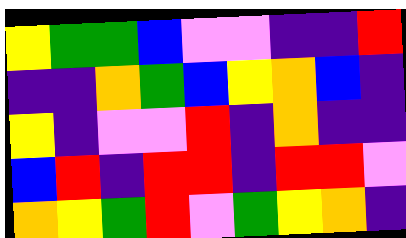[["yellow", "green", "green", "blue", "violet", "violet", "indigo", "indigo", "red"], ["indigo", "indigo", "orange", "green", "blue", "yellow", "orange", "blue", "indigo"], ["yellow", "indigo", "violet", "violet", "red", "indigo", "orange", "indigo", "indigo"], ["blue", "red", "indigo", "red", "red", "indigo", "red", "red", "violet"], ["orange", "yellow", "green", "red", "violet", "green", "yellow", "orange", "indigo"]]